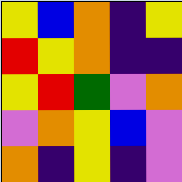[["yellow", "blue", "orange", "indigo", "yellow"], ["red", "yellow", "orange", "indigo", "indigo"], ["yellow", "red", "green", "violet", "orange"], ["violet", "orange", "yellow", "blue", "violet"], ["orange", "indigo", "yellow", "indigo", "violet"]]